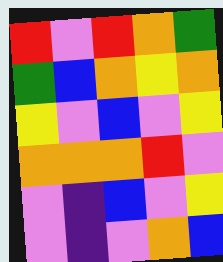[["red", "violet", "red", "orange", "green"], ["green", "blue", "orange", "yellow", "orange"], ["yellow", "violet", "blue", "violet", "yellow"], ["orange", "orange", "orange", "red", "violet"], ["violet", "indigo", "blue", "violet", "yellow"], ["violet", "indigo", "violet", "orange", "blue"]]